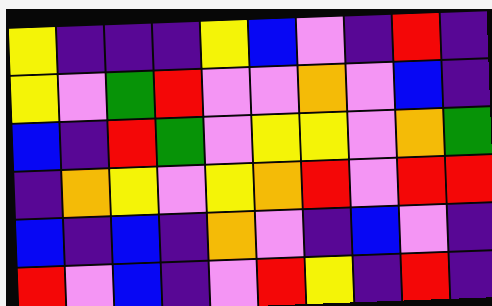[["yellow", "indigo", "indigo", "indigo", "yellow", "blue", "violet", "indigo", "red", "indigo"], ["yellow", "violet", "green", "red", "violet", "violet", "orange", "violet", "blue", "indigo"], ["blue", "indigo", "red", "green", "violet", "yellow", "yellow", "violet", "orange", "green"], ["indigo", "orange", "yellow", "violet", "yellow", "orange", "red", "violet", "red", "red"], ["blue", "indigo", "blue", "indigo", "orange", "violet", "indigo", "blue", "violet", "indigo"], ["red", "violet", "blue", "indigo", "violet", "red", "yellow", "indigo", "red", "indigo"]]